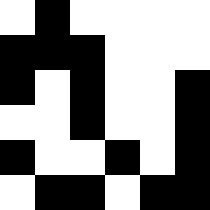[["white", "black", "white", "white", "white", "white"], ["black", "black", "black", "white", "white", "white"], ["black", "white", "black", "white", "white", "black"], ["white", "white", "black", "white", "white", "black"], ["black", "white", "white", "black", "white", "black"], ["white", "black", "black", "white", "black", "black"]]